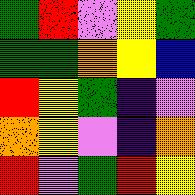[["green", "red", "violet", "yellow", "green"], ["green", "green", "orange", "yellow", "blue"], ["red", "yellow", "green", "indigo", "violet"], ["orange", "yellow", "violet", "indigo", "orange"], ["red", "violet", "green", "red", "yellow"]]